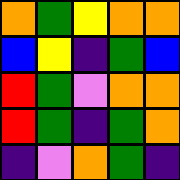[["orange", "green", "yellow", "orange", "orange"], ["blue", "yellow", "indigo", "green", "blue"], ["red", "green", "violet", "orange", "orange"], ["red", "green", "indigo", "green", "orange"], ["indigo", "violet", "orange", "green", "indigo"]]